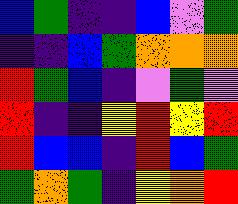[["blue", "green", "indigo", "indigo", "blue", "violet", "green"], ["indigo", "indigo", "blue", "green", "orange", "orange", "orange"], ["red", "green", "blue", "indigo", "violet", "green", "violet"], ["red", "indigo", "indigo", "yellow", "red", "yellow", "red"], ["red", "blue", "blue", "indigo", "red", "blue", "green"], ["green", "orange", "green", "indigo", "yellow", "orange", "red"]]